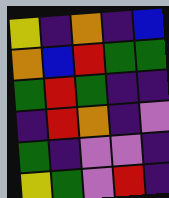[["yellow", "indigo", "orange", "indigo", "blue"], ["orange", "blue", "red", "green", "green"], ["green", "red", "green", "indigo", "indigo"], ["indigo", "red", "orange", "indigo", "violet"], ["green", "indigo", "violet", "violet", "indigo"], ["yellow", "green", "violet", "red", "indigo"]]